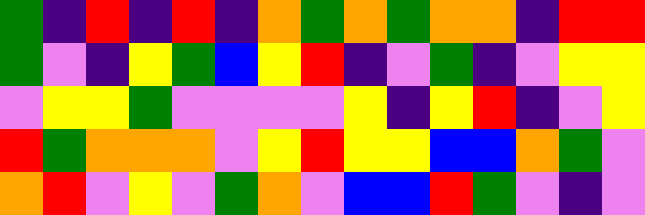[["green", "indigo", "red", "indigo", "red", "indigo", "orange", "green", "orange", "green", "orange", "orange", "indigo", "red", "red"], ["green", "violet", "indigo", "yellow", "green", "blue", "yellow", "red", "indigo", "violet", "green", "indigo", "violet", "yellow", "yellow"], ["violet", "yellow", "yellow", "green", "violet", "violet", "violet", "violet", "yellow", "indigo", "yellow", "red", "indigo", "violet", "yellow"], ["red", "green", "orange", "orange", "orange", "violet", "yellow", "red", "yellow", "yellow", "blue", "blue", "orange", "green", "violet"], ["orange", "red", "violet", "yellow", "violet", "green", "orange", "violet", "blue", "blue", "red", "green", "violet", "indigo", "violet"]]